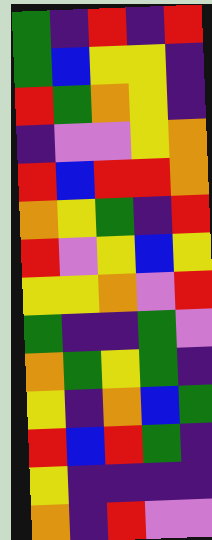[["green", "indigo", "red", "indigo", "red"], ["green", "blue", "yellow", "yellow", "indigo"], ["red", "green", "orange", "yellow", "indigo"], ["indigo", "violet", "violet", "yellow", "orange"], ["red", "blue", "red", "red", "orange"], ["orange", "yellow", "green", "indigo", "red"], ["red", "violet", "yellow", "blue", "yellow"], ["yellow", "yellow", "orange", "violet", "red"], ["green", "indigo", "indigo", "green", "violet"], ["orange", "green", "yellow", "green", "indigo"], ["yellow", "indigo", "orange", "blue", "green"], ["red", "blue", "red", "green", "indigo"], ["yellow", "indigo", "indigo", "indigo", "indigo"], ["orange", "indigo", "red", "violet", "violet"]]